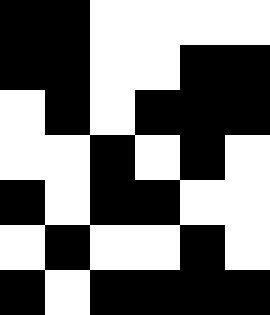[["black", "black", "white", "white", "white", "white"], ["black", "black", "white", "white", "black", "black"], ["white", "black", "white", "black", "black", "black"], ["white", "white", "black", "white", "black", "white"], ["black", "white", "black", "black", "white", "white"], ["white", "black", "white", "white", "black", "white"], ["black", "white", "black", "black", "black", "black"]]